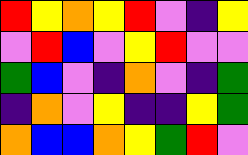[["red", "yellow", "orange", "yellow", "red", "violet", "indigo", "yellow"], ["violet", "red", "blue", "violet", "yellow", "red", "violet", "violet"], ["green", "blue", "violet", "indigo", "orange", "violet", "indigo", "green"], ["indigo", "orange", "violet", "yellow", "indigo", "indigo", "yellow", "green"], ["orange", "blue", "blue", "orange", "yellow", "green", "red", "violet"]]